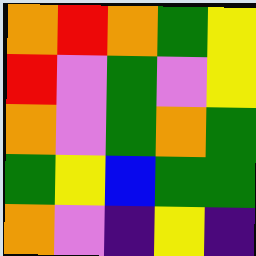[["orange", "red", "orange", "green", "yellow"], ["red", "violet", "green", "violet", "yellow"], ["orange", "violet", "green", "orange", "green"], ["green", "yellow", "blue", "green", "green"], ["orange", "violet", "indigo", "yellow", "indigo"]]